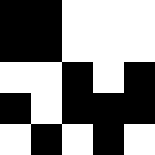[["black", "black", "white", "white", "white"], ["black", "black", "white", "white", "white"], ["white", "white", "black", "white", "black"], ["black", "white", "black", "black", "black"], ["white", "black", "white", "black", "white"]]